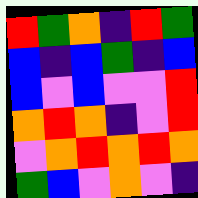[["red", "green", "orange", "indigo", "red", "green"], ["blue", "indigo", "blue", "green", "indigo", "blue"], ["blue", "violet", "blue", "violet", "violet", "red"], ["orange", "red", "orange", "indigo", "violet", "red"], ["violet", "orange", "red", "orange", "red", "orange"], ["green", "blue", "violet", "orange", "violet", "indigo"]]